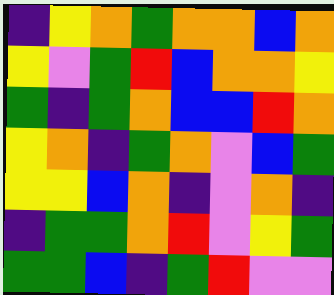[["indigo", "yellow", "orange", "green", "orange", "orange", "blue", "orange"], ["yellow", "violet", "green", "red", "blue", "orange", "orange", "yellow"], ["green", "indigo", "green", "orange", "blue", "blue", "red", "orange"], ["yellow", "orange", "indigo", "green", "orange", "violet", "blue", "green"], ["yellow", "yellow", "blue", "orange", "indigo", "violet", "orange", "indigo"], ["indigo", "green", "green", "orange", "red", "violet", "yellow", "green"], ["green", "green", "blue", "indigo", "green", "red", "violet", "violet"]]